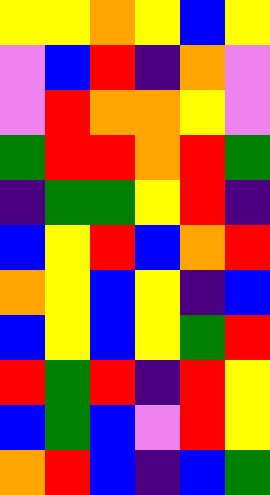[["yellow", "yellow", "orange", "yellow", "blue", "yellow"], ["violet", "blue", "red", "indigo", "orange", "violet"], ["violet", "red", "orange", "orange", "yellow", "violet"], ["green", "red", "red", "orange", "red", "green"], ["indigo", "green", "green", "yellow", "red", "indigo"], ["blue", "yellow", "red", "blue", "orange", "red"], ["orange", "yellow", "blue", "yellow", "indigo", "blue"], ["blue", "yellow", "blue", "yellow", "green", "red"], ["red", "green", "red", "indigo", "red", "yellow"], ["blue", "green", "blue", "violet", "red", "yellow"], ["orange", "red", "blue", "indigo", "blue", "green"]]